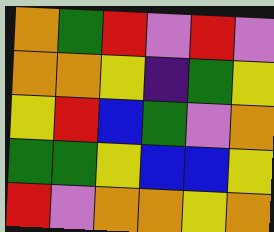[["orange", "green", "red", "violet", "red", "violet"], ["orange", "orange", "yellow", "indigo", "green", "yellow"], ["yellow", "red", "blue", "green", "violet", "orange"], ["green", "green", "yellow", "blue", "blue", "yellow"], ["red", "violet", "orange", "orange", "yellow", "orange"]]